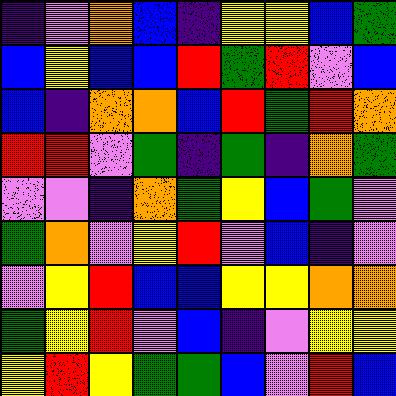[["indigo", "violet", "orange", "blue", "indigo", "yellow", "yellow", "blue", "green"], ["blue", "yellow", "blue", "blue", "red", "green", "red", "violet", "blue"], ["blue", "indigo", "orange", "orange", "blue", "red", "green", "red", "orange"], ["red", "red", "violet", "green", "indigo", "green", "indigo", "orange", "green"], ["violet", "violet", "indigo", "orange", "green", "yellow", "blue", "green", "violet"], ["green", "orange", "violet", "yellow", "red", "violet", "blue", "indigo", "violet"], ["violet", "yellow", "red", "blue", "blue", "yellow", "yellow", "orange", "orange"], ["green", "yellow", "red", "violet", "blue", "indigo", "violet", "yellow", "yellow"], ["yellow", "red", "yellow", "green", "green", "blue", "violet", "red", "blue"]]